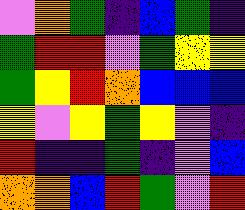[["violet", "orange", "green", "indigo", "blue", "green", "indigo"], ["green", "red", "red", "violet", "green", "yellow", "yellow"], ["green", "yellow", "red", "orange", "blue", "blue", "blue"], ["yellow", "violet", "yellow", "green", "yellow", "violet", "indigo"], ["red", "indigo", "indigo", "green", "indigo", "violet", "blue"], ["orange", "orange", "blue", "red", "green", "violet", "red"]]